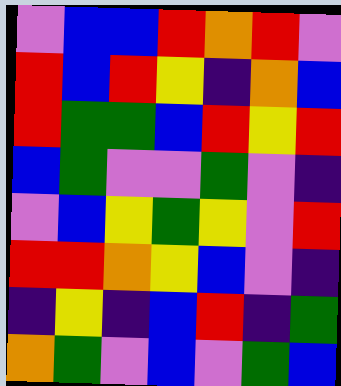[["violet", "blue", "blue", "red", "orange", "red", "violet"], ["red", "blue", "red", "yellow", "indigo", "orange", "blue"], ["red", "green", "green", "blue", "red", "yellow", "red"], ["blue", "green", "violet", "violet", "green", "violet", "indigo"], ["violet", "blue", "yellow", "green", "yellow", "violet", "red"], ["red", "red", "orange", "yellow", "blue", "violet", "indigo"], ["indigo", "yellow", "indigo", "blue", "red", "indigo", "green"], ["orange", "green", "violet", "blue", "violet", "green", "blue"]]